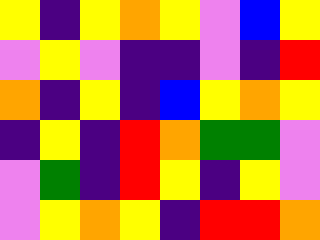[["yellow", "indigo", "yellow", "orange", "yellow", "violet", "blue", "yellow"], ["violet", "yellow", "violet", "indigo", "indigo", "violet", "indigo", "red"], ["orange", "indigo", "yellow", "indigo", "blue", "yellow", "orange", "yellow"], ["indigo", "yellow", "indigo", "red", "orange", "green", "green", "violet"], ["violet", "green", "indigo", "red", "yellow", "indigo", "yellow", "violet"], ["violet", "yellow", "orange", "yellow", "indigo", "red", "red", "orange"]]